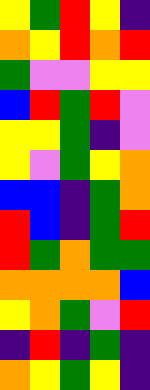[["yellow", "green", "red", "yellow", "indigo"], ["orange", "yellow", "red", "orange", "red"], ["green", "violet", "violet", "yellow", "yellow"], ["blue", "red", "green", "red", "violet"], ["yellow", "yellow", "green", "indigo", "violet"], ["yellow", "violet", "green", "yellow", "orange"], ["blue", "blue", "indigo", "green", "orange"], ["red", "blue", "indigo", "green", "red"], ["red", "green", "orange", "green", "green"], ["orange", "orange", "orange", "orange", "blue"], ["yellow", "orange", "green", "violet", "red"], ["indigo", "red", "indigo", "green", "indigo"], ["orange", "yellow", "green", "yellow", "indigo"]]